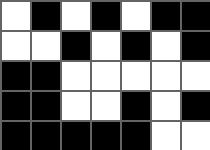[["white", "black", "white", "black", "white", "black", "black"], ["white", "white", "black", "white", "black", "white", "black"], ["black", "black", "white", "white", "white", "white", "white"], ["black", "black", "white", "white", "black", "white", "black"], ["black", "black", "black", "black", "black", "white", "white"]]